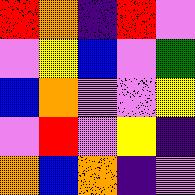[["red", "orange", "indigo", "red", "violet"], ["violet", "yellow", "blue", "violet", "green"], ["blue", "orange", "violet", "violet", "yellow"], ["violet", "red", "violet", "yellow", "indigo"], ["orange", "blue", "orange", "indigo", "violet"]]